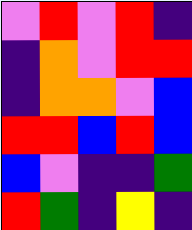[["violet", "red", "violet", "red", "indigo"], ["indigo", "orange", "violet", "red", "red"], ["indigo", "orange", "orange", "violet", "blue"], ["red", "red", "blue", "red", "blue"], ["blue", "violet", "indigo", "indigo", "green"], ["red", "green", "indigo", "yellow", "indigo"]]